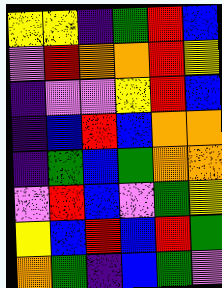[["yellow", "yellow", "indigo", "green", "red", "blue"], ["violet", "red", "orange", "orange", "red", "yellow"], ["indigo", "violet", "violet", "yellow", "red", "blue"], ["indigo", "blue", "red", "blue", "orange", "orange"], ["indigo", "green", "blue", "green", "orange", "orange"], ["violet", "red", "blue", "violet", "green", "yellow"], ["yellow", "blue", "red", "blue", "red", "green"], ["orange", "green", "indigo", "blue", "green", "violet"]]